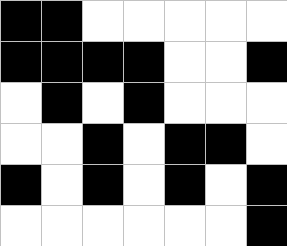[["black", "black", "white", "white", "white", "white", "white"], ["black", "black", "black", "black", "white", "white", "black"], ["white", "black", "white", "black", "white", "white", "white"], ["white", "white", "black", "white", "black", "black", "white"], ["black", "white", "black", "white", "black", "white", "black"], ["white", "white", "white", "white", "white", "white", "black"]]